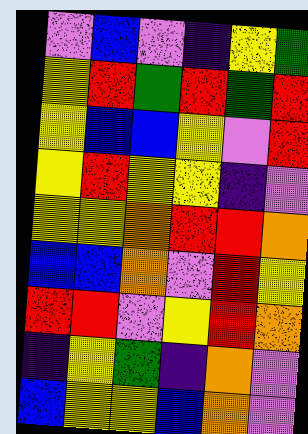[["violet", "blue", "violet", "indigo", "yellow", "green"], ["yellow", "red", "green", "red", "green", "red"], ["yellow", "blue", "blue", "yellow", "violet", "red"], ["yellow", "red", "yellow", "yellow", "indigo", "violet"], ["yellow", "yellow", "orange", "red", "red", "orange"], ["blue", "blue", "orange", "violet", "red", "yellow"], ["red", "red", "violet", "yellow", "red", "orange"], ["indigo", "yellow", "green", "indigo", "orange", "violet"], ["blue", "yellow", "yellow", "blue", "orange", "violet"]]